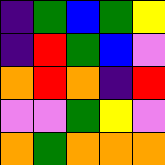[["indigo", "green", "blue", "green", "yellow"], ["indigo", "red", "green", "blue", "violet"], ["orange", "red", "orange", "indigo", "red"], ["violet", "violet", "green", "yellow", "violet"], ["orange", "green", "orange", "orange", "orange"]]